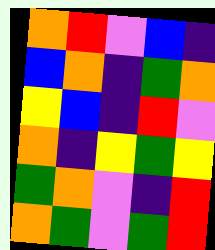[["orange", "red", "violet", "blue", "indigo"], ["blue", "orange", "indigo", "green", "orange"], ["yellow", "blue", "indigo", "red", "violet"], ["orange", "indigo", "yellow", "green", "yellow"], ["green", "orange", "violet", "indigo", "red"], ["orange", "green", "violet", "green", "red"]]